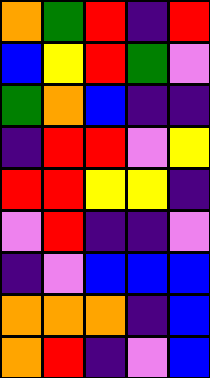[["orange", "green", "red", "indigo", "red"], ["blue", "yellow", "red", "green", "violet"], ["green", "orange", "blue", "indigo", "indigo"], ["indigo", "red", "red", "violet", "yellow"], ["red", "red", "yellow", "yellow", "indigo"], ["violet", "red", "indigo", "indigo", "violet"], ["indigo", "violet", "blue", "blue", "blue"], ["orange", "orange", "orange", "indigo", "blue"], ["orange", "red", "indigo", "violet", "blue"]]